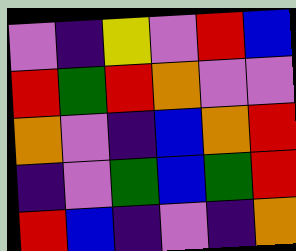[["violet", "indigo", "yellow", "violet", "red", "blue"], ["red", "green", "red", "orange", "violet", "violet"], ["orange", "violet", "indigo", "blue", "orange", "red"], ["indigo", "violet", "green", "blue", "green", "red"], ["red", "blue", "indigo", "violet", "indigo", "orange"]]